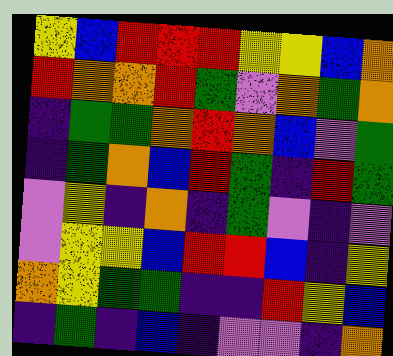[["yellow", "blue", "red", "red", "red", "yellow", "yellow", "blue", "orange"], ["red", "orange", "orange", "red", "green", "violet", "orange", "green", "orange"], ["indigo", "green", "green", "orange", "red", "orange", "blue", "violet", "green"], ["indigo", "green", "orange", "blue", "red", "green", "indigo", "red", "green"], ["violet", "yellow", "indigo", "orange", "indigo", "green", "violet", "indigo", "violet"], ["violet", "yellow", "yellow", "blue", "red", "red", "blue", "indigo", "yellow"], ["orange", "yellow", "green", "green", "indigo", "indigo", "red", "yellow", "blue"], ["indigo", "green", "indigo", "blue", "indigo", "violet", "violet", "indigo", "orange"]]